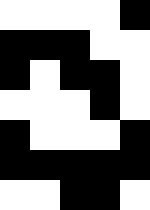[["white", "white", "white", "white", "black"], ["black", "black", "black", "white", "white"], ["black", "white", "black", "black", "white"], ["white", "white", "white", "black", "white"], ["black", "white", "white", "white", "black"], ["black", "black", "black", "black", "black"], ["white", "white", "black", "black", "white"]]